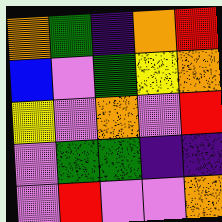[["orange", "green", "indigo", "orange", "red"], ["blue", "violet", "green", "yellow", "orange"], ["yellow", "violet", "orange", "violet", "red"], ["violet", "green", "green", "indigo", "indigo"], ["violet", "red", "violet", "violet", "orange"]]